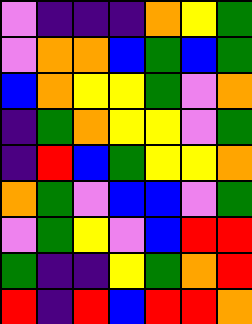[["violet", "indigo", "indigo", "indigo", "orange", "yellow", "green"], ["violet", "orange", "orange", "blue", "green", "blue", "green"], ["blue", "orange", "yellow", "yellow", "green", "violet", "orange"], ["indigo", "green", "orange", "yellow", "yellow", "violet", "green"], ["indigo", "red", "blue", "green", "yellow", "yellow", "orange"], ["orange", "green", "violet", "blue", "blue", "violet", "green"], ["violet", "green", "yellow", "violet", "blue", "red", "red"], ["green", "indigo", "indigo", "yellow", "green", "orange", "red"], ["red", "indigo", "red", "blue", "red", "red", "orange"]]